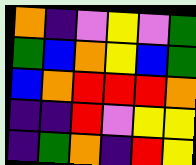[["orange", "indigo", "violet", "yellow", "violet", "green"], ["green", "blue", "orange", "yellow", "blue", "green"], ["blue", "orange", "red", "red", "red", "orange"], ["indigo", "indigo", "red", "violet", "yellow", "yellow"], ["indigo", "green", "orange", "indigo", "red", "yellow"]]